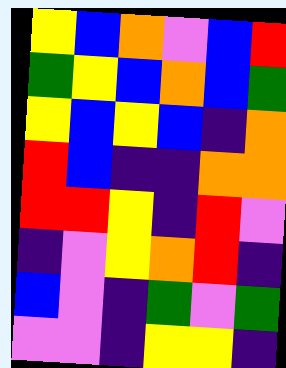[["yellow", "blue", "orange", "violet", "blue", "red"], ["green", "yellow", "blue", "orange", "blue", "green"], ["yellow", "blue", "yellow", "blue", "indigo", "orange"], ["red", "blue", "indigo", "indigo", "orange", "orange"], ["red", "red", "yellow", "indigo", "red", "violet"], ["indigo", "violet", "yellow", "orange", "red", "indigo"], ["blue", "violet", "indigo", "green", "violet", "green"], ["violet", "violet", "indigo", "yellow", "yellow", "indigo"]]